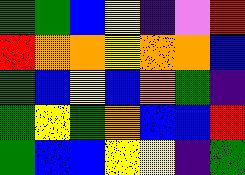[["green", "green", "blue", "yellow", "indigo", "violet", "red"], ["red", "orange", "orange", "yellow", "orange", "orange", "blue"], ["green", "blue", "yellow", "blue", "orange", "green", "indigo"], ["green", "yellow", "green", "orange", "blue", "blue", "red"], ["green", "blue", "blue", "yellow", "yellow", "indigo", "green"]]